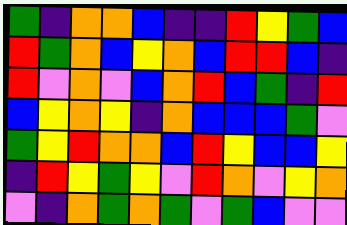[["green", "indigo", "orange", "orange", "blue", "indigo", "indigo", "red", "yellow", "green", "blue"], ["red", "green", "orange", "blue", "yellow", "orange", "blue", "red", "red", "blue", "indigo"], ["red", "violet", "orange", "violet", "blue", "orange", "red", "blue", "green", "indigo", "red"], ["blue", "yellow", "orange", "yellow", "indigo", "orange", "blue", "blue", "blue", "green", "violet"], ["green", "yellow", "red", "orange", "orange", "blue", "red", "yellow", "blue", "blue", "yellow"], ["indigo", "red", "yellow", "green", "yellow", "violet", "red", "orange", "violet", "yellow", "orange"], ["violet", "indigo", "orange", "green", "orange", "green", "violet", "green", "blue", "violet", "violet"]]